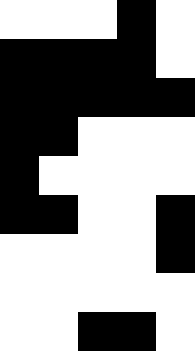[["white", "white", "white", "black", "white"], ["black", "black", "black", "black", "white"], ["black", "black", "black", "black", "black"], ["black", "black", "white", "white", "white"], ["black", "white", "white", "white", "white"], ["black", "black", "white", "white", "black"], ["white", "white", "white", "white", "black"], ["white", "white", "white", "white", "white"], ["white", "white", "black", "black", "white"]]